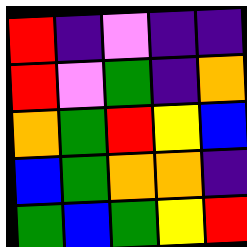[["red", "indigo", "violet", "indigo", "indigo"], ["red", "violet", "green", "indigo", "orange"], ["orange", "green", "red", "yellow", "blue"], ["blue", "green", "orange", "orange", "indigo"], ["green", "blue", "green", "yellow", "red"]]